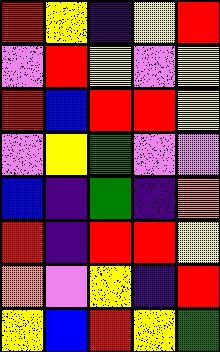[["red", "yellow", "indigo", "yellow", "red"], ["violet", "red", "yellow", "violet", "yellow"], ["red", "blue", "red", "red", "yellow"], ["violet", "yellow", "green", "violet", "violet"], ["blue", "indigo", "green", "indigo", "orange"], ["red", "indigo", "red", "red", "yellow"], ["orange", "violet", "yellow", "indigo", "red"], ["yellow", "blue", "red", "yellow", "green"]]